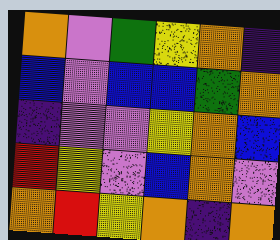[["orange", "violet", "green", "yellow", "orange", "indigo"], ["blue", "violet", "blue", "blue", "green", "orange"], ["indigo", "violet", "violet", "yellow", "orange", "blue"], ["red", "yellow", "violet", "blue", "orange", "violet"], ["orange", "red", "yellow", "orange", "indigo", "orange"]]